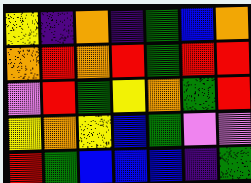[["yellow", "indigo", "orange", "indigo", "green", "blue", "orange"], ["orange", "red", "orange", "red", "green", "red", "red"], ["violet", "red", "green", "yellow", "orange", "green", "red"], ["yellow", "orange", "yellow", "blue", "green", "violet", "violet"], ["red", "green", "blue", "blue", "blue", "indigo", "green"]]